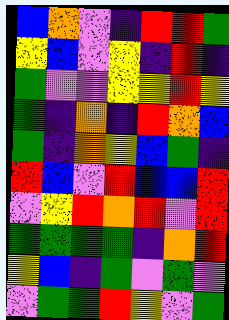[["blue", "orange", "violet", "indigo", "red", "red", "green"], ["yellow", "blue", "violet", "yellow", "indigo", "red", "indigo"], ["green", "violet", "violet", "yellow", "yellow", "red", "yellow"], ["green", "indigo", "orange", "indigo", "red", "orange", "blue"], ["green", "indigo", "orange", "yellow", "blue", "green", "indigo"], ["red", "blue", "violet", "red", "blue", "blue", "red"], ["violet", "yellow", "red", "orange", "red", "violet", "red"], ["green", "green", "green", "green", "indigo", "orange", "red"], ["yellow", "blue", "indigo", "green", "violet", "green", "violet"], ["violet", "green", "green", "red", "yellow", "violet", "green"]]